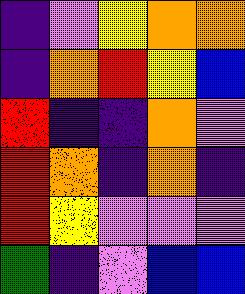[["indigo", "violet", "yellow", "orange", "orange"], ["indigo", "orange", "red", "yellow", "blue"], ["red", "indigo", "indigo", "orange", "violet"], ["red", "orange", "indigo", "orange", "indigo"], ["red", "yellow", "violet", "violet", "violet"], ["green", "indigo", "violet", "blue", "blue"]]